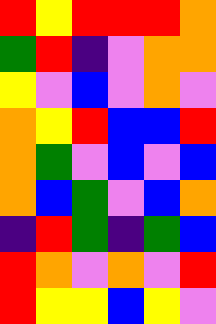[["red", "yellow", "red", "red", "red", "orange"], ["green", "red", "indigo", "violet", "orange", "orange"], ["yellow", "violet", "blue", "violet", "orange", "violet"], ["orange", "yellow", "red", "blue", "blue", "red"], ["orange", "green", "violet", "blue", "violet", "blue"], ["orange", "blue", "green", "violet", "blue", "orange"], ["indigo", "red", "green", "indigo", "green", "blue"], ["red", "orange", "violet", "orange", "violet", "red"], ["red", "yellow", "yellow", "blue", "yellow", "violet"]]